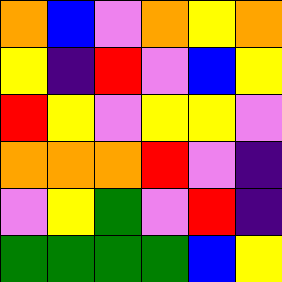[["orange", "blue", "violet", "orange", "yellow", "orange"], ["yellow", "indigo", "red", "violet", "blue", "yellow"], ["red", "yellow", "violet", "yellow", "yellow", "violet"], ["orange", "orange", "orange", "red", "violet", "indigo"], ["violet", "yellow", "green", "violet", "red", "indigo"], ["green", "green", "green", "green", "blue", "yellow"]]